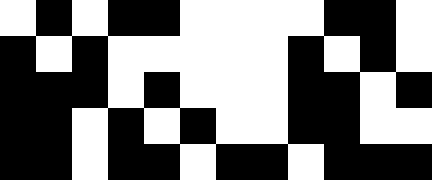[["white", "black", "white", "black", "black", "white", "white", "white", "white", "black", "black", "white"], ["black", "white", "black", "white", "white", "white", "white", "white", "black", "white", "black", "white"], ["black", "black", "black", "white", "black", "white", "white", "white", "black", "black", "white", "black"], ["black", "black", "white", "black", "white", "black", "white", "white", "black", "black", "white", "white"], ["black", "black", "white", "black", "black", "white", "black", "black", "white", "black", "black", "black"]]